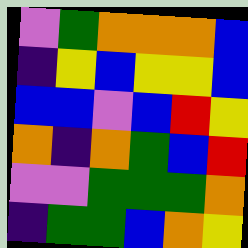[["violet", "green", "orange", "orange", "orange", "blue"], ["indigo", "yellow", "blue", "yellow", "yellow", "blue"], ["blue", "blue", "violet", "blue", "red", "yellow"], ["orange", "indigo", "orange", "green", "blue", "red"], ["violet", "violet", "green", "green", "green", "orange"], ["indigo", "green", "green", "blue", "orange", "yellow"]]